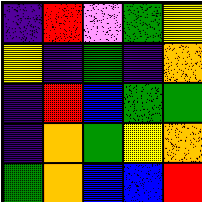[["indigo", "red", "violet", "green", "yellow"], ["yellow", "indigo", "green", "indigo", "orange"], ["indigo", "red", "blue", "green", "green"], ["indigo", "orange", "green", "yellow", "orange"], ["green", "orange", "blue", "blue", "red"]]